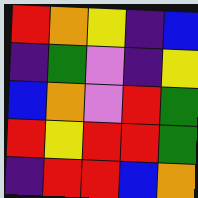[["red", "orange", "yellow", "indigo", "blue"], ["indigo", "green", "violet", "indigo", "yellow"], ["blue", "orange", "violet", "red", "green"], ["red", "yellow", "red", "red", "green"], ["indigo", "red", "red", "blue", "orange"]]